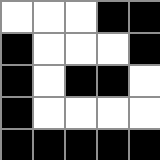[["white", "white", "white", "black", "black"], ["black", "white", "white", "white", "black"], ["black", "white", "black", "black", "white"], ["black", "white", "white", "white", "white"], ["black", "black", "black", "black", "black"]]